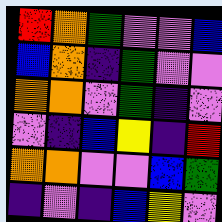[["red", "orange", "green", "violet", "violet", "blue"], ["blue", "orange", "indigo", "green", "violet", "violet"], ["orange", "orange", "violet", "green", "indigo", "violet"], ["violet", "indigo", "blue", "yellow", "indigo", "red"], ["orange", "orange", "violet", "violet", "blue", "green"], ["indigo", "violet", "indigo", "blue", "yellow", "violet"]]